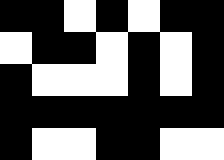[["black", "black", "white", "black", "white", "black", "black"], ["white", "black", "black", "white", "black", "white", "black"], ["black", "white", "white", "white", "black", "white", "black"], ["black", "black", "black", "black", "black", "black", "black"], ["black", "white", "white", "black", "black", "white", "white"]]